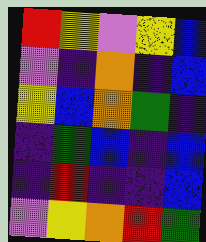[["red", "yellow", "violet", "yellow", "blue"], ["violet", "indigo", "orange", "indigo", "blue"], ["yellow", "blue", "orange", "green", "indigo"], ["indigo", "green", "blue", "indigo", "blue"], ["indigo", "red", "indigo", "indigo", "blue"], ["violet", "yellow", "orange", "red", "green"]]